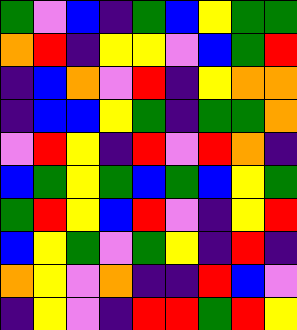[["green", "violet", "blue", "indigo", "green", "blue", "yellow", "green", "green"], ["orange", "red", "indigo", "yellow", "yellow", "violet", "blue", "green", "red"], ["indigo", "blue", "orange", "violet", "red", "indigo", "yellow", "orange", "orange"], ["indigo", "blue", "blue", "yellow", "green", "indigo", "green", "green", "orange"], ["violet", "red", "yellow", "indigo", "red", "violet", "red", "orange", "indigo"], ["blue", "green", "yellow", "green", "blue", "green", "blue", "yellow", "green"], ["green", "red", "yellow", "blue", "red", "violet", "indigo", "yellow", "red"], ["blue", "yellow", "green", "violet", "green", "yellow", "indigo", "red", "indigo"], ["orange", "yellow", "violet", "orange", "indigo", "indigo", "red", "blue", "violet"], ["indigo", "yellow", "violet", "indigo", "red", "red", "green", "red", "yellow"]]